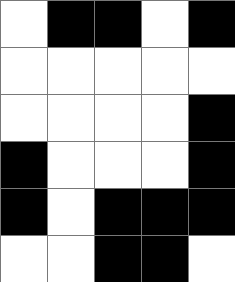[["white", "black", "black", "white", "black"], ["white", "white", "white", "white", "white"], ["white", "white", "white", "white", "black"], ["black", "white", "white", "white", "black"], ["black", "white", "black", "black", "black"], ["white", "white", "black", "black", "white"]]